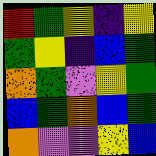[["red", "green", "yellow", "indigo", "yellow"], ["green", "yellow", "indigo", "blue", "green"], ["orange", "green", "violet", "yellow", "green"], ["blue", "green", "orange", "blue", "green"], ["orange", "violet", "violet", "yellow", "blue"]]